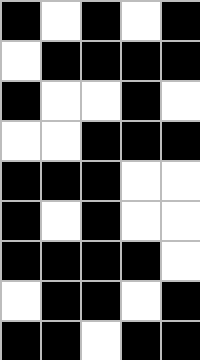[["black", "white", "black", "white", "black"], ["white", "black", "black", "black", "black"], ["black", "white", "white", "black", "white"], ["white", "white", "black", "black", "black"], ["black", "black", "black", "white", "white"], ["black", "white", "black", "white", "white"], ["black", "black", "black", "black", "white"], ["white", "black", "black", "white", "black"], ["black", "black", "white", "black", "black"]]